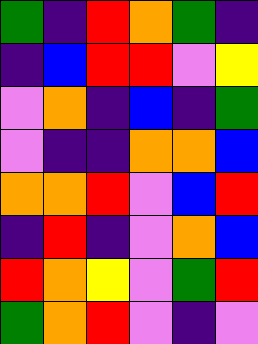[["green", "indigo", "red", "orange", "green", "indigo"], ["indigo", "blue", "red", "red", "violet", "yellow"], ["violet", "orange", "indigo", "blue", "indigo", "green"], ["violet", "indigo", "indigo", "orange", "orange", "blue"], ["orange", "orange", "red", "violet", "blue", "red"], ["indigo", "red", "indigo", "violet", "orange", "blue"], ["red", "orange", "yellow", "violet", "green", "red"], ["green", "orange", "red", "violet", "indigo", "violet"]]